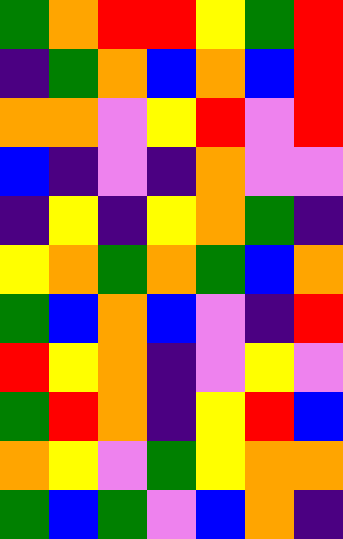[["green", "orange", "red", "red", "yellow", "green", "red"], ["indigo", "green", "orange", "blue", "orange", "blue", "red"], ["orange", "orange", "violet", "yellow", "red", "violet", "red"], ["blue", "indigo", "violet", "indigo", "orange", "violet", "violet"], ["indigo", "yellow", "indigo", "yellow", "orange", "green", "indigo"], ["yellow", "orange", "green", "orange", "green", "blue", "orange"], ["green", "blue", "orange", "blue", "violet", "indigo", "red"], ["red", "yellow", "orange", "indigo", "violet", "yellow", "violet"], ["green", "red", "orange", "indigo", "yellow", "red", "blue"], ["orange", "yellow", "violet", "green", "yellow", "orange", "orange"], ["green", "blue", "green", "violet", "blue", "orange", "indigo"]]